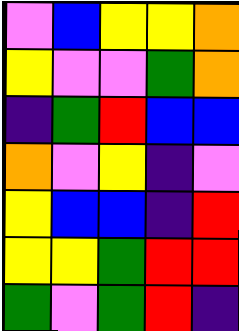[["violet", "blue", "yellow", "yellow", "orange"], ["yellow", "violet", "violet", "green", "orange"], ["indigo", "green", "red", "blue", "blue"], ["orange", "violet", "yellow", "indigo", "violet"], ["yellow", "blue", "blue", "indigo", "red"], ["yellow", "yellow", "green", "red", "red"], ["green", "violet", "green", "red", "indigo"]]